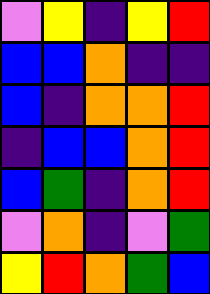[["violet", "yellow", "indigo", "yellow", "red"], ["blue", "blue", "orange", "indigo", "indigo"], ["blue", "indigo", "orange", "orange", "red"], ["indigo", "blue", "blue", "orange", "red"], ["blue", "green", "indigo", "orange", "red"], ["violet", "orange", "indigo", "violet", "green"], ["yellow", "red", "orange", "green", "blue"]]